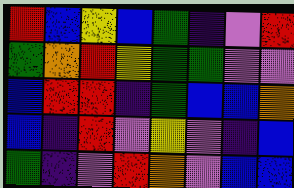[["red", "blue", "yellow", "blue", "green", "indigo", "violet", "red"], ["green", "orange", "red", "yellow", "green", "green", "violet", "violet"], ["blue", "red", "red", "indigo", "green", "blue", "blue", "orange"], ["blue", "indigo", "red", "violet", "yellow", "violet", "indigo", "blue"], ["green", "indigo", "violet", "red", "orange", "violet", "blue", "blue"]]